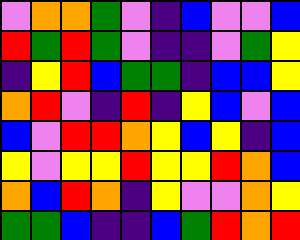[["violet", "orange", "orange", "green", "violet", "indigo", "blue", "violet", "violet", "blue"], ["red", "green", "red", "green", "violet", "indigo", "indigo", "violet", "green", "yellow"], ["indigo", "yellow", "red", "blue", "green", "green", "indigo", "blue", "blue", "yellow"], ["orange", "red", "violet", "indigo", "red", "indigo", "yellow", "blue", "violet", "blue"], ["blue", "violet", "red", "red", "orange", "yellow", "blue", "yellow", "indigo", "blue"], ["yellow", "violet", "yellow", "yellow", "red", "yellow", "yellow", "red", "orange", "blue"], ["orange", "blue", "red", "orange", "indigo", "yellow", "violet", "violet", "orange", "yellow"], ["green", "green", "blue", "indigo", "indigo", "blue", "green", "red", "orange", "red"]]